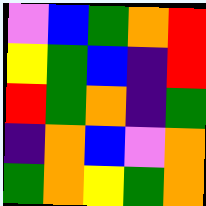[["violet", "blue", "green", "orange", "red"], ["yellow", "green", "blue", "indigo", "red"], ["red", "green", "orange", "indigo", "green"], ["indigo", "orange", "blue", "violet", "orange"], ["green", "orange", "yellow", "green", "orange"]]